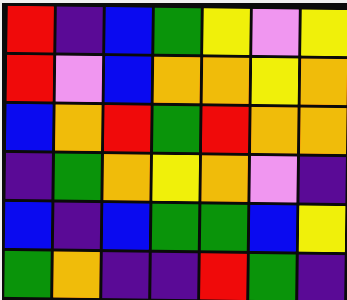[["red", "indigo", "blue", "green", "yellow", "violet", "yellow"], ["red", "violet", "blue", "orange", "orange", "yellow", "orange"], ["blue", "orange", "red", "green", "red", "orange", "orange"], ["indigo", "green", "orange", "yellow", "orange", "violet", "indigo"], ["blue", "indigo", "blue", "green", "green", "blue", "yellow"], ["green", "orange", "indigo", "indigo", "red", "green", "indigo"]]